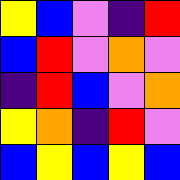[["yellow", "blue", "violet", "indigo", "red"], ["blue", "red", "violet", "orange", "violet"], ["indigo", "red", "blue", "violet", "orange"], ["yellow", "orange", "indigo", "red", "violet"], ["blue", "yellow", "blue", "yellow", "blue"]]